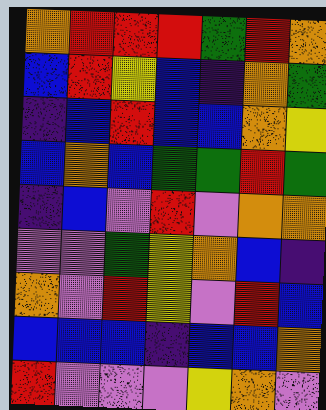[["orange", "red", "red", "red", "green", "red", "orange"], ["blue", "red", "yellow", "blue", "indigo", "orange", "green"], ["indigo", "blue", "red", "blue", "blue", "orange", "yellow"], ["blue", "orange", "blue", "green", "green", "red", "green"], ["indigo", "blue", "violet", "red", "violet", "orange", "orange"], ["violet", "violet", "green", "yellow", "orange", "blue", "indigo"], ["orange", "violet", "red", "yellow", "violet", "red", "blue"], ["blue", "blue", "blue", "indigo", "blue", "blue", "orange"], ["red", "violet", "violet", "violet", "yellow", "orange", "violet"]]